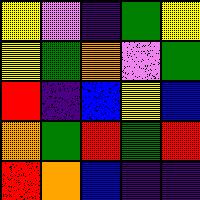[["yellow", "violet", "indigo", "green", "yellow"], ["yellow", "green", "orange", "violet", "green"], ["red", "indigo", "blue", "yellow", "blue"], ["orange", "green", "red", "green", "red"], ["red", "orange", "blue", "indigo", "indigo"]]